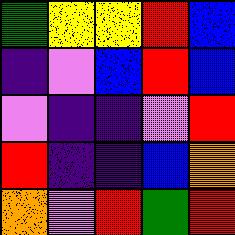[["green", "yellow", "yellow", "red", "blue"], ["indigo", "violet", "blue", "red", "blue"], ["violet", "indigo", "indigo", "violet", "red"], ["red", "indigo", "indigo", "blue", "orange"], ["orange", "violet", "red", "green", "red"]]